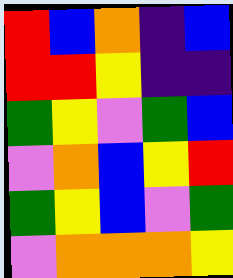[["red", "blue", "orange", "indigo", "blue"], ["red", "red", "yellow", "indigo", "indigo"], ["green", "yellow", "violet", "green", "blue"], ["violet", "orange", "blue", "yellow", "red"], ["green", "yellow", "blue", "violet", "green"], ["violet", "orange", "orange", "orange", "yellow"]]